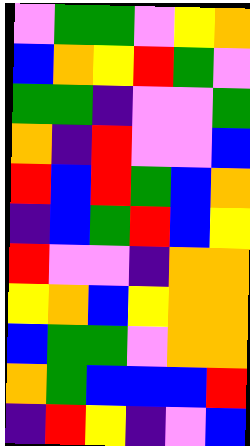[["violet", "green", "green", "violet", "yellow", "orange"], ["blue", "orange", "yellow", "red", "green", "violet"], ["green", "green", "indigo", "violet", "violet", "green"], ["orange", "indigo", "red", "violet", "violet", "blue"], ["red", "blue", "red", "green", "blue", "orange"], ["indigo", "blue", "green", "red", "blue", "yellow"], ["red", "violet", "violet", "indigo", "orange", "orange"], ["yellow", "orange", "blue", "yellow", "orange", "orange"], ["blue", "green", "green", "violet", "orange", "orange"], ["orange", "green", "blue", "blue", "blue", "red"], ["indigo", "red", "yellow", "indigo", "violet", "blue"]]